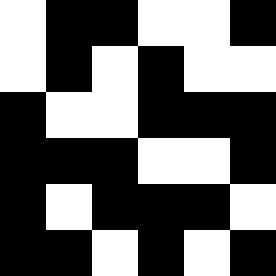[["white", "black", "black", "white", "white", "black"], ["white", "black", "white", "black", "white", "white"], ["black", "white", "white", "black", "black", "black"], ["black", "black", "black", "white", "white", "black"], ["black", "white", "black", "black", "black", "white"], ["black", "black", "white", "black", "white", "black"]]